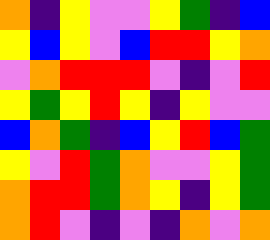[["orange", "indigo", "yellow", "violet", "violet", "yellow", "green", "indigo", "blue"], ["yellow", "blue", "yellow", "violet", "blue", "red", "red", "yellow", "orange"], ["violet", "orange", "red", "red", "red", "violet", "indigo", "violet", "red"], ["yellow", "green", "yellow", "red", "yellow", "indigo", "yellow", "violet", "violet"], ["blue", "orange", "green", "indigo", "blue", "yellow", "red", "blue", "green"], ["yellow", "violet", "red", "green", "orange", "violet", "violet", "yellow", "green"], ["orange", "red", "red", "green", "orange", "yellow", "indigo", "yellow", "green"], ["orange", "red", "violet", "indigo", "violet", "indigo", "orange", "violet", "orange"]]